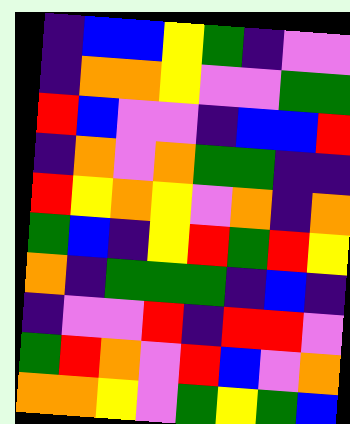[["indigo", "blue", "blue", "yellow", "green", "indigo", "violet", "violet"], ["indigo", "orange", "orange", "yellow", "violet", "violet", "green", "green"], ["red", "blue", "violet", "violet", "indigo", "blue", "blue", "red"], ["indigo", "orange", "violet", "orange", "green", "green", "indigo", "indigo"], ["red", "yellow", "orange", "yellow", "violet", "orange", "indigo", "orange"], ["green", "blue", "indigo", "yellow", "red", "green", "red", "yellow"], ["orange", "indigo", "green", "green", "green", "indigo", "blue", "indigo"], ["indigo", "violet", "violet", "red", "indigo", "red", "red", "violet"], ["green", "red", "orange", "violet", "red", "blue", "violet", "orange"], ["orange", "orange", "yellow", "violet", "green", "yellow", "green", "blue"]]